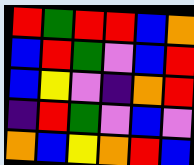[["red", "green", "red", "red", "blue", "orange"], ["blue", "red", "green", "violet", "blue", "red"], ["blue", "yellow", "violet", "indigo", "orange", "red"], ["indigo", "red", "green", "violet", "blue", "violet"], ["orange", "blue", "yellow", "orange", "red", "blue"]]